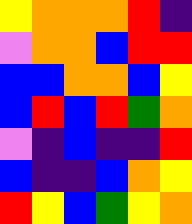[["yellow", "orange", "orange", "orange", "red", "indigo"], ["violet", "orange", "orange", "blue", "red", "red"], ["blue", "blue", "orange", "orange", "blue", "yellow"], ["blue", "red", "blue", "red", "green", "orange"], ["violet", "indigo", "blue", "indigo", "indigo", "red"], ["blue", "indigo", "indigo", "blue", "orange", "yellow"], ["red", "yellow", "blue", "green", "yellow", "orange"]]